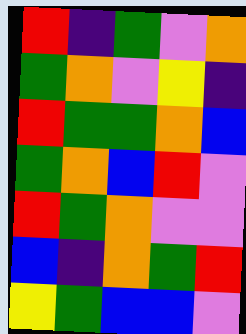[["red", "indigo", "green", "violet", "orange"], ["green", "orange", "violet", "yellow", "indigo"], ["red", "green", "green", "orange", "blue"], ["green", "orange", "blue", "red", "violet"], ["red", "green", "orange", "violet", "violet"], ["blue", "indigo", "orange", "green", "red"], ["yellow", "green", "blue", "blue", "violet"]]